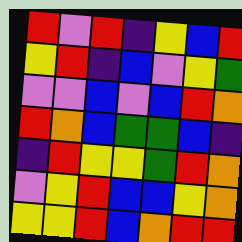[["red", "violet", "red", "indigo", "yellow", "blue", "red"], ["yellow", "red", "indigo", "blue", "violet", "yellow", "green"], ["violet", "violet", "blue", "violet", "blue", "red", "orange"], ["red", "orange", "blue", "green", "green", "blue", "indigo"], ["indigo", "red", "yellow", "yellow", "green", "red", "orange"], ["violet", "yellow", "red", "blue", "blue", "yellow", "orange"], ["yellow", "yellow", "red", "blue", "orange", "red", "red"]]